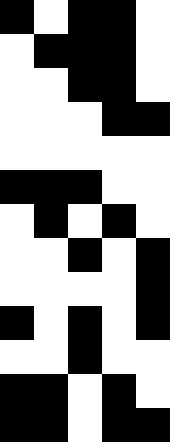[["black", "white", "black", "black", "white"], ["white", "black", "black", "black", "white"], ["white", "white", "black", "black", "white"], ["white", "white", "white", "black", "black"], ["white", "white", "white", "white", "white"], ["black", "black", "black", "white", "white"], ["white", "black", "white", "black", "white"], ["white", "white", "black", "white", "black"], ["white", "white", "white", "white", "black"], ["black", "white", "black", "white", "black"], ["white", "white", "black", "white", "white"], ["black", "black", "white", "black", "white"], ["black", "black", "white", "black", "black"]]